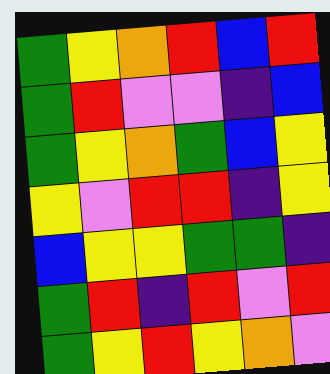[["green", "yellow", "orange", "red", "blue", "red"], ["green", "red", "violet", "violet", "indigo", "blue"], ["green", "yellow", "orange", "green", "blue", "yellow"], ["yellow", "violet", "red", "red", "indigo", "yellow"], ["blue", "yellow", "yellow", "green", "green", "indigo"], ["green", "red", "indigo", "red", "violet", "red"], ["green", "yellow", "red", "yellow", "orange", "violet"]]